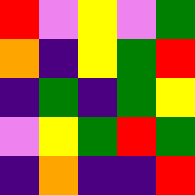[["red", "violet", "yellow", "violet", "green"], ["orange", "indigo", "yellow", "green", "red"], ["indigo", "green", "indigo", "green", "yellow"], ["violet", "yellow", "green", "red", "green"], ["indigo", "orange", "indigo", "indigo", "red"]]